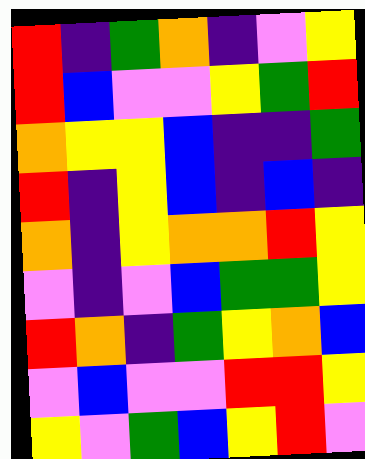[["red", "indigo", "green", "orange", "indigo", "violet", "yellow"], ["red", "blue", "violet", "violet", "yellow", "green", "red"], ["orange", "yellow", "yellow", "blue", "indigo", "indigo", "green"], ["red", "indigo", "yellow", "blue", "indigo", "blue", "indigo"], ["orange", "indigo", "yellow", "orange", "orange", "red", "yellow"], ["violet", "indigo", "violet", "blue", "green", "green", "yellow"], ["red", "orange", "indigo", "green", "yellow", "orange", "blue"], ["violet", "blue", "violet", "violet", "red", "red", "yellow"], ["yellow", "violet", "green", "blue", "yellow", "red", "violet"]]